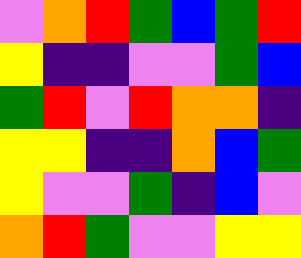[["violet", "orange", "red", "green", "blue", "green", "red"], ["yellow", "indigo", "indigo", "violet", "violet", "green", "blue"], ["green", "red", "violet", "red", "orange", "orange", "indigo"], ["yellow", "yellow", "indigo", "indigo", "orange", "blue", "green"], ["yellow", "violet", "violet", "green", "indigo", "blue", "violet"], ["orange", "red", "green", "violet", "violet", "yellow", "yellow"]]